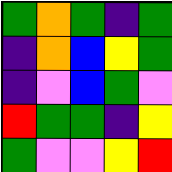[["green", "orange", "green", "indigo", "green"], ["indigo", "orange", "blue", "yellow", "green"], ["indigo", "violet", "blue", "green", "violet"], ["red", "green", "green", "indigo", "yellow"], ["green", "violet", "violet", "yellow", "red"]]